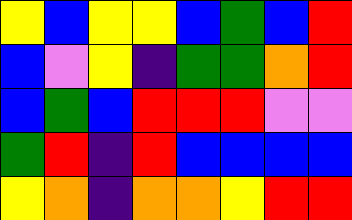[["yellow", "blue", "yellow", "yellow", "blue", "green", "blue", "red"], ["blue", "violet", "yellow", "indigo", "green", "green", "orange", "red"], ["blue", "green", "blue", "red", "red", "red", "violet", "violet"], ["green", "red", "indigo", "red", "blue", "blue", "blue", "blue"], ["yellow", "orange", "indigo", "orange", "orange", "yellow", "red", "red"]]